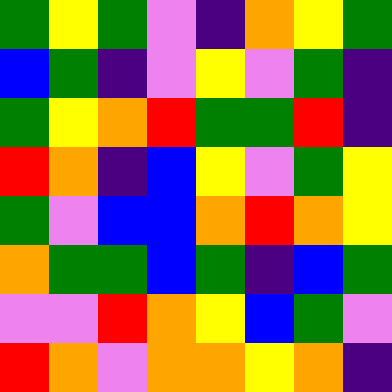[["green", "yellow", "green", "violet", "indigo", "orange", "yellow", "green"], ["blue", "green", "indigo", "violet", "yellow", "violet", "green", "indigo"], ["green", "yellow", "orange", "red", "green", "green", "red", "indigo"], ["red", "orange", "indigo", "blue", "yellow", "violet", "green", "yellow"], ["green", "violet", "blue", "blue", "orange", "red", "orange", "yellow"], ["orange", "green", "green", "blue", "green", "indigo", "blue", "green"], ["violet", "violet", "red", "orange", "yellow", "blue", "green", "violet"], ["red", "orange", "violet", "orange", "orange", "yellow", "orange", "indigo"]]